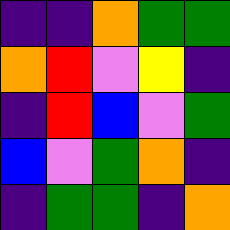[["indigo", "indigo", "orange", "green", "green"], ["orange", "red", "violet", "yellow", "indigo"], ["indigo", "red", "blue", "violet", "green"], ["blue", "violet", "green", "orange", "indigo"], ["indigo", "green", "green", "indigo", "orange"]]